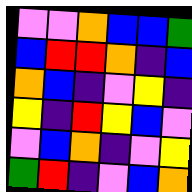[["violet", "violet", "orange", "blue", "blue", "green"], ["blue", "red", "red", "orange", "indigo", "blue"], ["orange", "blue", "indigo", "violet", "yellow", "indigo"], ["yellow", "indigo", "red", "yellow", "blue", "violet"], ["violet", "blue", "orange", "indigo", "violet", "yellow"], ["green", "red", "indigo", "violet", "blue", "orange"]]